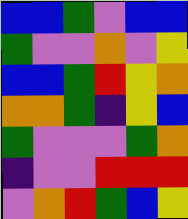[["blue", "blue", "green", "violet", "blue", "blue"], ["green", "violet", "violet", "orange", "violet", "yellow"], ["blue", "blue", "green", "red", "yellow", "orange"], ["orange", "orange", "green", "indigo", "yellow", "blue"], ["green", "violet", "violet", "violet", "green", "orange"], ["indigo", "violet", "violet", "red", "red", "red"], ["violet", "orange", "red", "green", "blue", "yellow"]]